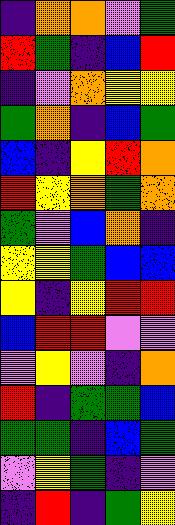[["indigo", "orange", "orange", "violet", "green"], ["red", "green", "indigo", "blue", "red"], ["indigo", "violet", "orange", "yellow", "yellow"], ["green", "orange", "indigo", "blue", "green"], ["blue", "indigo", "yellow", "red", "orange"], ["red", "yellow", "orange", "green", "orange"], ["green", "violet", "blue", "orange", "indigo"], ["yellow", "yellow", "green", "blue", "blue"], ["yellow", "indigo", "yellow", "red", "red"], ["blue", "red", "red", "violet", "violet"], ["violet", "yellow", "violet", "indigo", "orange"], ["red", "indigo", "green", "green", "blue"], ["green", "green", "indigo", "blue", "green"], ["violet", "yellow", "green", "indigo", "violet"], ["indigo", "red", "indigo", "green", "yellow"]]